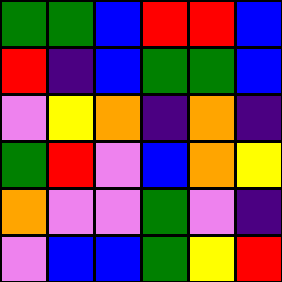[["green", "green", "blue", "red", "red", "blue"], ["red", "indigo", "blue", "green", "green", "blue"], ["violet", "yellow", "orange", "indigo", "orange", "indigo"], ["green", "red", "violet", "blue", "orange", "yellow"], ["orange", "violet", "violet", "green", "violet", "indigo"], ["violet", "blue", "blue", "green", "yellow", "red"]]